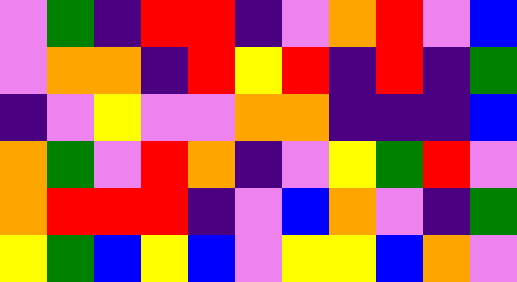[["violet", "green", "indigo", "red", "red", "indigo", "violet", "orange", "red", "violet", "blue"], ["violet", "orange", "orange", "indigo", "red", "yellow", "red", "indigo", "red", "indigo", "green"], ["indigo", "violet", "yellow", "violet", "violet", "orange", "orange", "indigo", "indigo", "indigo", "blue"], ["orange", "green", "violet", "red", "orange", "indigo", "violet", "yellow", "green", "red", "violet"], ["orange", "red", "red", "red", "indigo", "violet", "blue", "orange", "violet", "indigo", "green"], ["yellow", "green", "blue", "yellow", "blue", "violet", "yellow", "yellow", "blue", "orange", "violet"]]